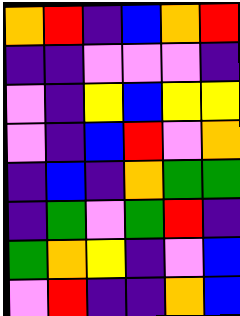[["orange", "red", "indigo", "blue", "orange", "red"], ["indigo", "indigo", "violet", "violet", "violet", "indigo"], ["violet", "indigo", "yellow", "blue", "yellow", "yellow"], ["violet", "indigo", "blue", "red", "violet", "orange"], ["indigo", "blue", "indigo", "orange", "green", "green"], ["indigo", "green", "violet", "green", "red", "indigo"], ["green", "orange", "yellow", "indigo", "violet", "blue"], ["violet", "red", "indigo", "indigo", "orange", "blue"]]